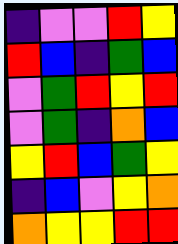[["indigo", "violet", "violet", "red", "yellow"], ["red", "blue", "indigo", "green", "blue"], ["violet", "green", "red", "yellow", "red"], ["violet", "green", "indigo", "orange", "blue"], ["yellow", "red", "blue", "green", "yellow"], ["indigo", "blue", "violet", "yellow", "orange"], ["orange", "yellow", "yellow", "red", "red"]]